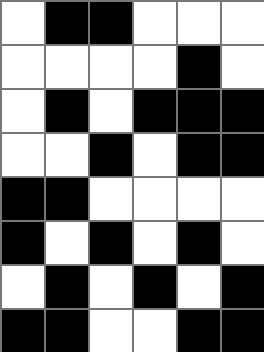[["white", "black", "black", "white", "white", "white"], ["white", "white", "white", "white", "black", "white"], ["white", "black", "white", "black", "black", "black"], ["white", "white", "black", "white", "black", "black"], ["black", "black", "white", "white", "white", "white"], ["black", "white", "black", "white", "black", "white"], ["white", "black", "white", "black", "white", "black"], ["black", "black", "white", "white", "black", "black"]]